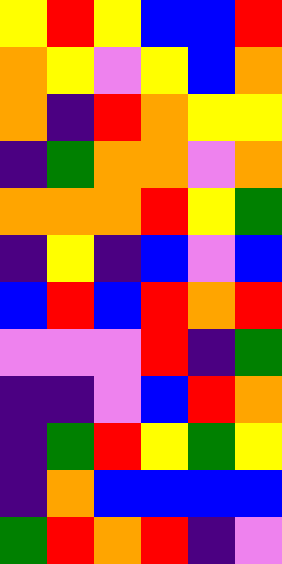[["yellow", "red", "yellow", "blue", "blue", "red"], ["orange", "yellow", "violet", "yellow", "blue", "orange"], ["orange", "indigo", "red", "orange", "yellow", "yellow"], ["indigo", "green", "orange", "orange", "violet", "orange"], ["orange", "orange", "orange", "red", "yellow", "green"], ["indigo", "yellow", "indigo", "blue", "violet", "blue"], ["blue", "red", "blue", "red", "orange", "red"], ["violet", "violet", "violet", "red", "indigo", "green"], ["indigo", "indigo", "violet", "blue", "red", "orange"], ["indigo", "green", "red", "yellow", "green", "yellow"], ["indigo", "orange", "blue", "blue", "blue", "blue"], ["green", "red", "orange", "red", "indigo", "violet"]]